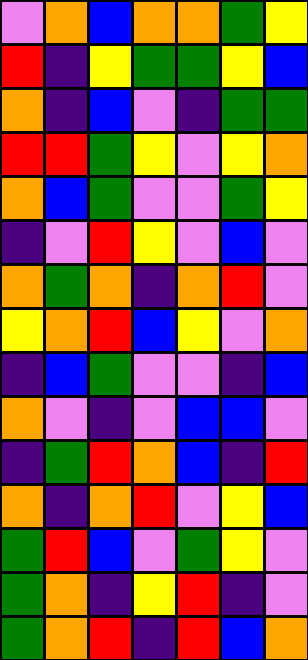[["violet", "orange", "blue", "orange", "orange", "green", "yellow"], ["red", "indigo", "yellow", "green", "green", "yellow", "blue"], ["orange", "indigo", "blue", "violet", "indigo", "green", "green"], ["red", "red", "green", "yellow", "violet", "yellow", "orange"], ["orange", "blue", "green", "violet", "violet", "green", "yellow"], ["indigo", "violet", "red", "yellow", "violet", "blue", "violet"], ["orange", "green", "orange", "indigo", "orange", "red", "violet"], ["yellow", "orange", "red", "blue", "yellow", "violet", "orange"], ["indigo", "blue", "green", "violet", "violet", "indigo", "blue"], ["orange", "violet", "indigo", "violet", "blue", "blue", "violet"], ["indigo", "green", "red", "orange", "blue", "indigo", "red"], ["orange", "indigo", "orange", "red", "violet", "yellow", "blue"], ["green", "red", "blue", "violet", "green", "yellow", "violet"], ["green", "orange", "indigo", "yellow", "red", "indigo", "violet"], ["green", "orange", "red", "indigo", "red", "blue", "orange"]]